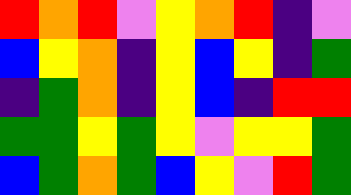[["red", "orange", "red", "violet", "yellow", "orange", "red", "indigo", "violet"], ["blue", "yellow", "orange", "indigo", "yellow", "blue", "yellow", "indigo", "green"], ["indigo", "green", "orange", "indigo", "yellow", "blue", "indigo", "red", "red"], ["green", "green", "yellow", "green", "yellow", "violet", "yellow", "yellow", "green"], ["blue", "green", "orange", "green", "blue", "yellow", "violet", "red", "green"]]